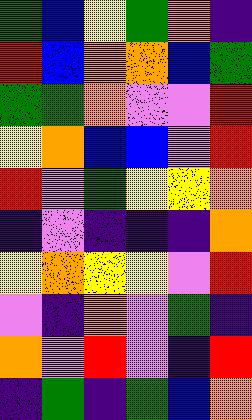[["green", "blue", "yellow", "green", "orange", "indigo"], ["red", "blue", "orange", "orange", "blue", "green"], ["green", "green", "orange", "violet", "violet", "red"], ["yellow", "orange", "blue", "blue", "violet", "red"], ["red", "violet", "green", "yellow", "yellow", "orange"], ["indigo", "violet", "indigo", "indigo", "indigo", "orange"], ["yellow", "orange", "yellow", "yellow", "violet", "red"], ["violet", "indigo", "orange", "violet", "green", "indigo"], ["orange", "violet", "red", "violet", "indigo", "red"], ["indigo", "green", "indigo", "green", "blue", "orange"]]